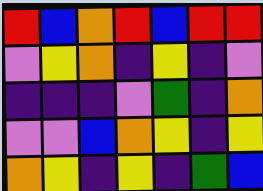[["red", "blue", "orange", "red", "blue", "red", "red"], ["violet", "yellow", "orange", "indigo", "yellow", "indigo", "violet"], ["indigo", "indigo", "indigo", "violet", "green", "indigo", "orange"], ["violet", "violet", "blue", "orange", "yellow", "indigo", "yellow"], ["orange", "yellow", "indigo", "yellow", "indigo", "green", "blue"]]